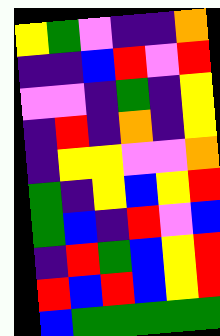[["yellow", "green", "violet", "indigo", "indigo", "orange"], ["indigo", "indigo", "blue", "red", "violet", "red"], ["violet", "violet", "indigo", "green", "indigo", "yellow"], ["indigo", "red", "indigo", "orange", "indigo", "yellow"], ["indigo", "yellow", "yellow", "violet", "violet", "orange"], ["green", "indigo", "yellow", "blue", "yellow", "red"], ["green", "blue", "indigo", "red", "violet", "blue"], ["indigo", "red", "green", "blue", "yellow", "red"], ["red", "blue", "red", "blue", "yellow", "red"], ["blue", "green", "green", "green", "green", "green"]]